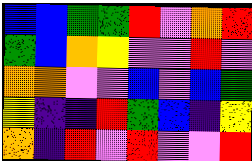[["blue", "blue", "green", "green", "red", "violet", "orange", "red"], ["green", "blue", "orange", "yellow", "violet", "violet", "red", "violet"], ["orange", "orange", "violet", "violet", "blue", "violet", "blue", "green"], ["yellow", "indigo", "indigo", "red", "green", "blue", "indigo", "yellow"], ["orange", "indigo", "red", "violet", "red", "violet", "violet", "red"]]